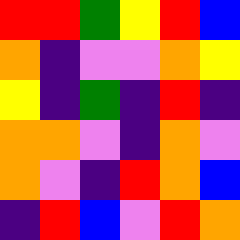[["red", "red", "green", "yellow", "red", "blue"], ["orange", "indigo", "violet", "violet", "orange", "yellow"], ["yellow", "indigo", "green", "indigo", "red", "indigo"], ["orange", "orange", "violet", "indigo", "orange", "violet"], ["orange", "violet", "indigo", "red", "orange", "blue"], ["indigo", "red", "blue", "violet", "red", "orange"]]